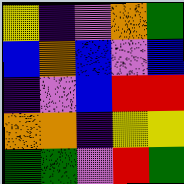[["yellow", "indigo", "violet", "orange", "green"], ["blue", "orange", "blue", "violet", "blue"], ["indigo", "violet", "blue", "red", "red"], ["orange", "orange", "indigo", "yellow", "yellow"], ["green", "green", "violet", "red", "green"]]